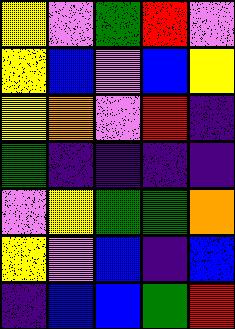[["yellow", "violet", "green", "red", "violet"], ["yellow", "blue", "violet", "blue", "yellow"], ["yellow", "orange", "violet", "red", "indigo"], ["green", "indigo", "indigo", "indigo", "indigo"], ["violet", "yellow", "green", "green", "orange"], ["yellow", "violet", "blue", "indigo", "blue"], ["indigo", "blue", "blue", "green", "red"]]